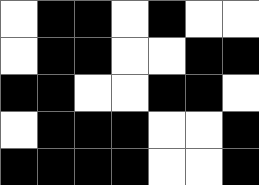[["white", "black", "black", "white", "black", "white", "white"], ["white", "black", "black", "white", "white", "black", "black"], ["black", "black", "white", "white", "black", "black", "white"], ["white", "black", "black", "black", "white", "white", "black"], ["black", "black", "black", "black", "white", "white", "black"]]